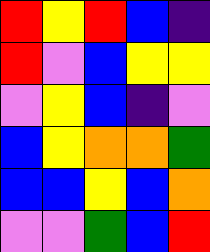[["red", "yellow", "red", "blue", "indigo"], ["red", "violet", "blue", "yellow", "yellow"], ["violet", "yellow", "blue", "indigo", "violet"], ["blue", "yellow", "orange", "orange", "green"], ["blue", "blue", "yellow", "blue", "orange"], ["violet", "violet", "green", "blue", "red"]]